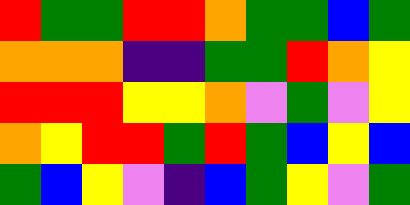[["red", "green", "green", "red", "red", "orange", "green", "green", "blue", "green"], ["orange", "orange", "orange", "indigo", "indigo", "green", "green", "red", "orange", "yellow"], ["red", "red", "red", "yellow", "yellow", "orange", "violet", "green", "violet", "yellow"], ["orange", "yellow", "red", "red", "green", "red", "green", "blue", "yellow", "blue"], ["green", "blue", "yellow", "violet", "indigo", "blue", "green", "yellow", "violet", "green"]]